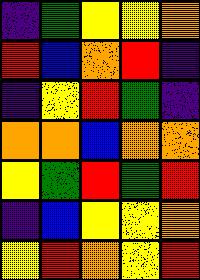[["indigo", "green", "yellow", "yellow", "orange"], ["red", "blue", "orange", "red", "indigo"], ["indigo", "yellow", "red", "green", "indigo"], ["orange", "orange", "blue", "orange", "orange"], ["yellow", "green", "red", "green", "red"], ["indigo", "blue", "yellow", "yellow", "orange"], ["yellow", "red", "orange", "yellow", "red"]]